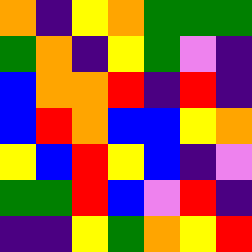[["orange", "indigo", "yellow", "orange", "green", "green", "green"], ["green", "orange", "indigo", "yellow", "green", "violet", "indigo"], ["blue", "orange", "orange", "red", "indigo", "red", "indigo"], ["blue", "red", "orange", "blue", "blue", "yellow", "orange"], ["yellow", "blue", "red", "yellow", "blue", "indigo", "violet"], ["green", "green", "red", "blue", "violet", "red", "indigo"], ["indigo", "indigo", "yellow", "green", "orange", "yellow", "red"]]